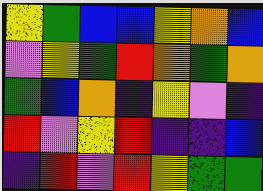[["yellow", "green", "blue", "blue", "yellow", "orange", "blue"], ["violet", "yellow", "green", "red", "orange", "green", "orange"], ["green", "blue", "orange", "indigo", "yellow", "violet", "indigo"], ["red", "violet", "yellow", "red", "indigo", "indigo", "blue"], ["indigo", "red", "violet", "red", "yellow", "green", "green"]]